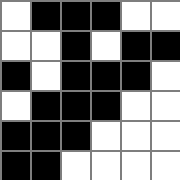[["white", "black", "black", "black", "white", "white"], ["white", "white", "black", "white", "black", "black"], ["black", "white", "black", "black", "black", "white"], ["white", "black", "black", "black", "white", "white"], ["black", "black", "black", "white", "white", "white"], ["black", "black", "white", "white", "white", "white"]]